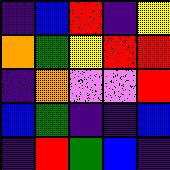[["indigo", "blue", "red", "indigo", "yellow"], ["orange", "green", "yellow", "red", "red"], ["indigo", "orange", "violet", "violet", "red"], ["blue", "green", "indigo", "indigo", "blue"], ["indigo", "red", "green", "blue", "indigo"]]